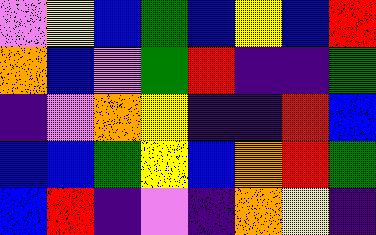[["violet", "yellow", "blue", "green", "blue", "yellow", "blue", "red"], ["orange", "blue", "violet", "green", "red", "indigo", "indigo", "green"], ["indigo", "violet", "orange", "yellow", "indigo", "indigo", "red", "blue"], ["blue", "blue", "green", "yellow", "blue", "orange", "red", "green"], ["blue", "red", "indigo", "violet", "indigo", "orange", "yellow", "indigo"]]